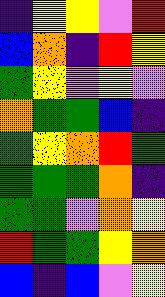[["indigo", "yellow", "yellow", "violet", "red"], ["blue", "orange", "indigo", "red", "yellow"], ["green", "yellow", "violet", "yellow", "violet"], ["orange", "green", "green", "blue", "indigo"], ["green", "yellow", "orange", "red", "green"], ["green", "green", "green", "orange", "indigo"], ["green", "green", "violet", "orange", "yellow"], ["red", "green", "green", "yellow", "orange"], ["blue", "indigo", "blue", "violet", "yellow"]]